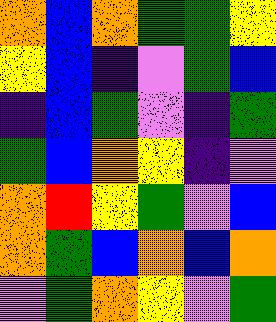[["orange", "blue", "orange", "green", "green", "yellow"], ["yellow", "blue", "indigo", "violet", "green", "blue"], ["indigo", "blue", "green", "violet", "indigo", "green"], ["green", "blue", "orange", "yellow", "indigo", "violet"], ["orange", "red", "yellow", "green", "violet", "blue"], ["orange", "green", "blue", "orange", "blue", "orange"], ["violet", "green", "orange", "yellow", "violet", "green"]]